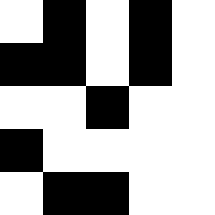[["white", "black", "white", "black", "white"], ["black", "black", "white", "black", "white"], ["white", "white", "black", "white", "white"], ["black", "white", "white", "white", "white"], ["white", "black", "black", "white", "white"]]